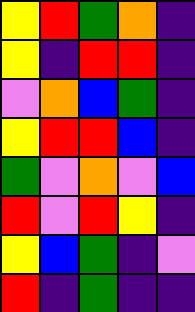[["yellow", "red", "green", "orange", "indigo"], ["yellow", "indigo", "red", "red", "indigo"], ["violet", "orange", "blue", "green", "indigo"], ["yellow", "red", "red", "blue", "indigo"], ["green", "violet", "orange", "violet", "blue"], ["red", "violet", "red", "yellow", "indigo"], ["yellow", "blue", "green", "indigo", "violet"], ["red", "indigo", "green", "indigo", "indigo"]]